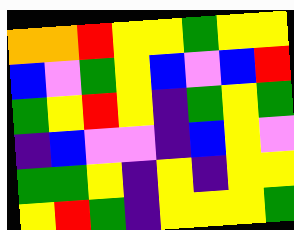[["orange", "orange", "red", "yellow", "yellow", "green", "yellow", "yellow"], ["blue", "violet", "green", "yellow", "blue", "violet", "blue", "red"], ["green", "yellow", "red", "yellow", "indigo", "green", "yellow", "green"], ["indigo", "blue", "violet", "violet", "indigo", "blue", "yellow", "violet"], ["green", "green", "yellow", "indigo", "yellow", "indigo", "yellow", "yellow"], ["yellow", "red", "green", "indigo", "yellow", "yellow", "yellow", "green"]]